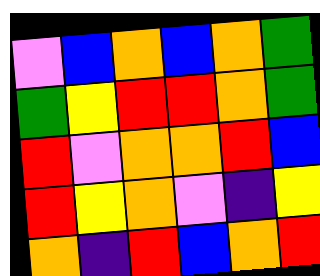[["violet", "blue", "orange", "blue", "orange", "green"], ["green", "yellow", "red", "red", "orange", "green"], ["red", "violet", "orange", "orange", "red", "blue"], ["red", "yellow", "orange", "violet", "indigo", "yellow"], ["orange", "indigo", "red", "blue", "orange", "red"]]